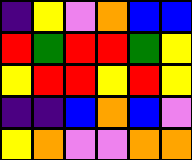[["indigo", "yellow", "violet", "orange", "blue", "blue"], ["red", "green", "red", "red", "green", "yellow"], ["yellow", "red", "red", "yellow", "red", "yellow"], ["indigo", "indigo", "blue", "orange", "blue", "violet"], ["yellow", "orange", "violet", "violet", "orange", "orange"]]